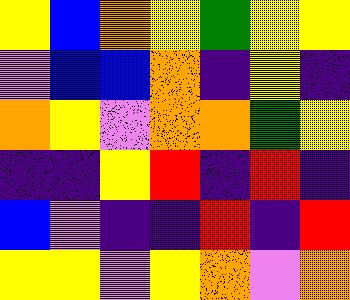[["yellow", "blue", "orange", "yellow", "green", "yellow", "yellow"], ["violet", "blue", "blue", "orange", "indigo", "yellow", "indigo"], ["orange", "yellow", "violet", "orange", "orange", "green", "yellow"], ["indigo", "indigo", "yellow", "red", "indigo", "red", "indigo"], ["blue", "violet", "indigo", "indigo", "red", "indigo", "red"], ["yellow", "yellow", "violet", "yellow", "orange", "violet", "orange"]]